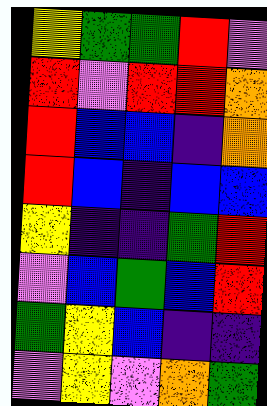[["yellow", "green", "green", "red", "violet"], ["red", "violet", "red", "red", "orange"], ["red", "blue", "blue", "indigo", "orange"], ["red", "blue", "indigo", "blue", "blue"], ["yellow", "indigo", "indigo", "green", "red"], ["violet", "blue", "green", "blue", "red"], ["green", "yellow", "blue", "indigo", "indigo"], ["violet", "yellow", "violet", "orange", "green"]]